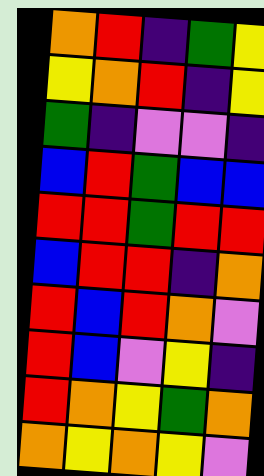[["orange", "red", "indigo", "green", "yellow"], ["yellow", "orange", "red", "indigo", "yellow"], ["green", "indigo", "violet", "violet", "indigo"], ["blue", "red", "green", "blue", "blue"], ["red", "red", "green", "red", "red"], ["blue", "red", "red", "indigo", "orange"], ["red", "blue", "red", "orange", "violet"], ["red", "blue", "violet", "yellow", "indigo"], ["red", "orange", "yellow", "green", "orange"], ["orange", "yellow", "orange", "yellow", "violet"]]